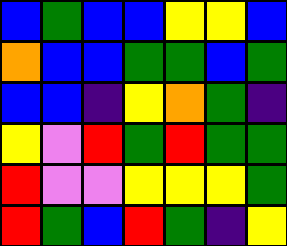[["blue", "green", "blue", "blue", "yellow", "yellow", "blue"], ["orange", "blue", "blue", "green", "green", "blue", "green"], ["blue", "blue", "indigo", "yellow", "orange", "green", "indigo"], ["yellow", "violet", "red", "green", "red", "green", "green"], ["red", "violet", "violet", "yellow", "yellow", "yellow", "green"], ["red", "green", "blue", "red", "green", "indigo", "yellow"]]